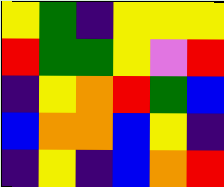[["yellow", "green", "indigo", "yellow", "yellow", "yellow"], ["red", "green", "green", "yellow", "violet", "red"], ["indigo", "yellow", "orange", "red", "green", "blue"], ["blue", "orange", "orange", "blue", "yellow", "indigo"], ["indigo", "yellow", "indigo", "blue", "orange", "red"]]